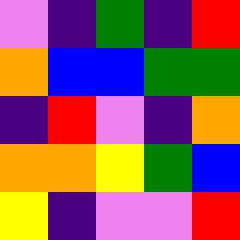[["violet", "indigo", "green", "indigo", "red"], ["orange", "blue", "blue", "green", "green"], ["indigo", "red", "violet", "indigo", "orange"], ["orange", "orange", "yellow", "green", "blue"], ["yellow", "indigo", "violet", "violet", "red"]]